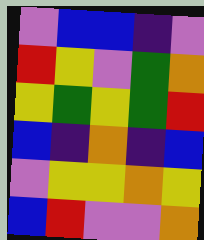[["violet", "blue", "blue", "indigo", "violet"], ["red", "yellow", "violet", "green", "orange"], ["yellow", "green", "yellow", "green", "red"], ["blue", "indigo", "orange", "indigo", "blue"], ["violet", "yellow", "yellow", "orange", "yellow"], ["blue", "red", "violet", "violet", "orange"]]